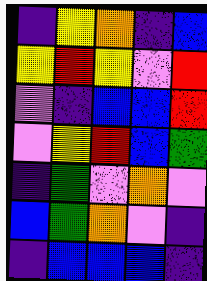[["indigo", "yellow", "orange", "indigo", "blue"], ["yellow", "red", "yellow", "violet", "red"], ["violet", "indigo", "blue", "blue", "red"], ["violet", "yellow", "red", "blue", "green"], ["indigo", "green", "violet", "orange", "violet"], ["blue", "green", "orange", "violet", "indigo"], ["indigo", "blue", "blue", "blue", "indigo"]]